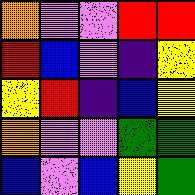[["orange", "violet", "violet", "red", "red"], ["red", "blue", "violet", "indigo", "yellow"], ["yellow", "red", "indigo", "blue", "yellow"], ["orange", "violet", "violet", "green", "green"], ["blue", "violet", "blue", "yellow", "green"]]